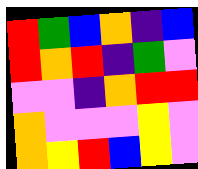[["red", "green", "blue", "orange", "indigo", "blue"], ["red", "orange", "red", "indigo", "green", "violet"], ["violet", "violet", "indigo", "orange", "red", "red"], ["orange", "violet", "violet", "violet", "yellow", "violet"], ["orange", "yellow", "red", "blue", "yellow", "violet"]]